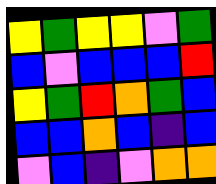[["yellow", "green", "yellow", "yellow", "violet", "green"], ["blue", "violet", "blue", "blue", "blue", "red"], ["yellow", "green", "red", "orange", "green", "blue"], ["blue", "blue", "orange", "blue", "indigo", "blue"], ["violet", "blue", "indigo", "violet", "orange", "orange"]]